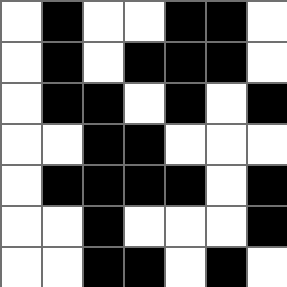[["white", "black", "white", "white", "black", "black", "white"], ["white", "black", "white", "black", "black", "black", "white"], ["white", "black", "black", "white", "black", "white", "black"], ["white", "white", "black", "black", "white", "white", "white"], ["white", "black", "black", "black", "black", "white", "black"], ["white", "white", "black", "white", "white", "white", "black"], ["white", "white", "black", "black", "white", "black", "white"]]